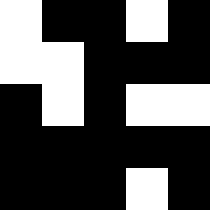[["white", "black", "black", "white", "black"], ["white", "white", "black", "black", "black"], ["black", "white", "black", "white", "white"], ["black", "black", "black", "black", "black"], ["black", "black", "black", "white", "black"]]